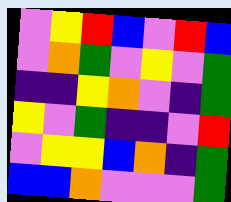[["violet", "yellow", "red", "blue", "violet", "red", "blue"], ["violet", "orange", "green", "violet", "yellow", "violet", "green"], ["indigo", "indigo", "yellow", "orange", "violet", "indigo", "green"], ["yellow", "violet", "green", "indigo", "indigo", "violet", "red"], ["violet", "yellow", "yellow", "blue", "orange", "indigo", "green"], ["blue", "blue", "orange", "violet", "violet", "violet", "green"]]